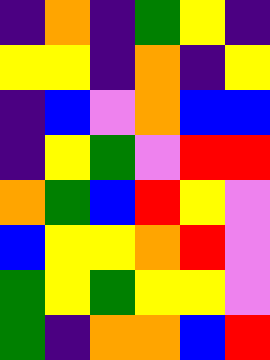[["indigo", "orange", "indigo", "green", "yellow", "indigo"], ["yellow", "yellow", "indigo", "orange", "indigo", "yellow"], ["indigo", "blue", "violet", "orange", "blue", "blue"], ["indigo", "yellow", "green", "violet", "red", "red"], ["orange", "green", "blue", "red", "yellow", "violet"], ["blue", "yellow", "yellow", "orange", "red", "violet"], ["green", "yellow", "green", "yellow", "yellow", "violet"], ["green", "indigo", "orange", "orange", "blue", "red"]]